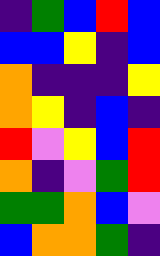[["indigo", "green", "blue", "red", "blue"], ["blue", "blue", "yellow", "indigo", "blue"], ["orange", "indigo", "indigo", "indigo", "yellow"], ["orange", "yellow", "indigo", "blue", "indigo"], ["red", "violet", "yellow", "blue", "red"], ["orange", "indigo", "violet", "green", "red"], ["green", "green", "orange", "blue", "violet"], ["blue", "orange", "orange", "green", "indigo"]]